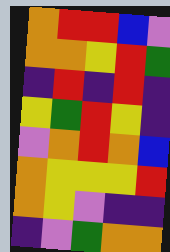[["orange", "red", "red", "blue", "violet"], ["orange", "orange", "yellow", "red", "green"], ["indigo", "red", "indigo", "red", "indigo"], ["yellow", "green", "red", "yellow", "indigo"], ["violet", "orange", "red", "orange", "blue"], ["orange", "yellow", "yellow", "yellow", "red"], ["orange", "yellow", "violet", "indigo", "indigo"], ["indigo", "violet", "green", "orange", "orange"]]